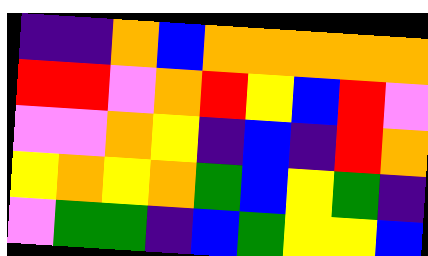[["indigo", "indigo", "orange", "blue", "orange", "orange", "orange", "orange", "orange"], ["red", "red", "violet", "orange", "red", "yellow", "blue", "red", "violet"], ["violet", "violet", "orange", "yellow", "indigo", "blue", "indigo", "red", "orange"], ["yellow", "orange", "yellow", "orange", "green", "blue", "yellow", "green", "indigo"], ["violet", "green", "green", "indigo", "blue", "green", "yellow", "yellow", "blue"]]